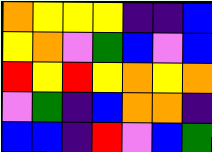[["orange", "yellow", "yellow", "yellow", "indigo", "indigo", "blue"], ["yellow", "orange", "violet", "green", "blue", "violet", "blue"], ["red", "yellow", "red", "yellow", "orange", "yellow", "orange"], ["violet", "green", "indigo", "blue", "orange", "orange", "indigo"], ["blue", "blue", "indigo", "red", "violet", "blue", "green"]]